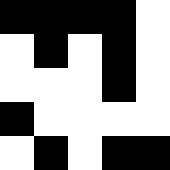[["black", "black", "black", "black", "white"], ["white", "black", "white", "black", "white"], ["white", "white", "white", "black", "white"], ["black", "white", "white", "white", "white"], ["white", "black", "white", "black", "black"]]